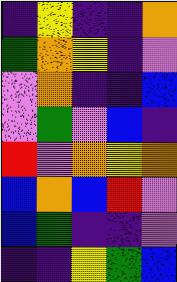[["indigo", "yellow", "indigo", "indigo", "orange"], ["green", "orange", "yellow", "indigo", "violet"], ["violet", "orange", "indigo", "indigo", "blue"], ["violet", "green", "violet", "blue", "indigo"], ["red", "violet", "orange", "yellow", "orange"], ["blue", "orange", "blue", "red", "violet"], ["blue", "green", "indigo", "indigo", "violet"], ["indigo", "indigo", "yellow", "green", "blue"]]